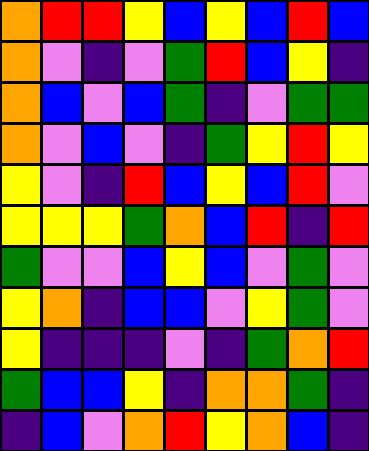[["orange", "red", "red", "yellow", "blue", "yellow", "blue", "red", "blue"], ["orange", "violet", "indigo", "violet", "green", "red", "blue", "yellow", "indigo"], ["orange", "blue", "violet", "blue", "green", "indigo", "violet", "green", "green"], ["orange", "violet", "blue", "violet", "indigo", "green", "yellow", "red", "yellow"], ["yellow", "violet", "indigo", "red", "blue", "yellow", "blue", "red", "violet"], ["yellow", "yellow", "yellow", "green", "orange", "blue", "red", "indigo", "red"], ["green", "violet", "violet", "blue", "yellow", "blue", "violet", "green", "violet"], ["yellow", "orange", "indigo", "blue", "blue", "violet", "yellow", "green", "violet"], ["yellow", "indigo", "indigo", "indigo", "violet", "indigo", "green", "orange", "red"], ["green", "blue", "blue", "yellow", "indigo", "orange", "orange", "green", "indigo"], ["indigo", "blue", "violet", "orange", "red", "yellow", "orange", "blue", "indigo"]]